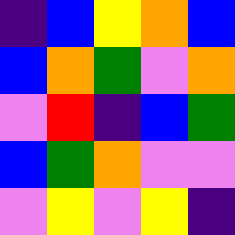[["indigo", "blue", "yellow", "orange", "blue"], ["blue", "orange", "green", "violet", "orange"], ["violet", "red", "indigo", "blue", "green"], ["blue", "green", "orange", "violet", "violet"], ["violet", "yellow", "violet", "yellow", "indigo"]]